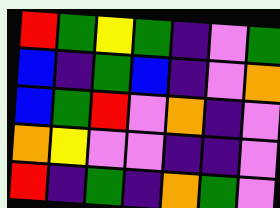[["red", "green", "yellow", "green", "indigo", "violet", "green"], ["blue", "indigo", "green", "blue", "indigo", "violet", "orange"], ["blue", "green", "red", "violet", "orange", "indigo", "violet"], ["orange", "yellow", "violet", "violet", "indigo", "indigo", "violet"], ["red", "indigo", "green", "indigo", "orange", "green", "violet"]]